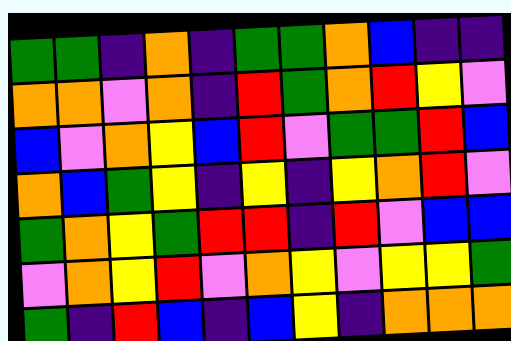[["green", "green", "indigo", "orange", "indigo", "green", "green", "orange", "blue", "indigo", "indigo"], ["orange", "orange", "violet", "orange", "indigo", "red", "green", "orange", "red", "yellow", "violet"], ["blue", "violet", "orange", "yellow", "blue", "red", "violet", "green", "green", "red", "blue"], ["orange", "blue", "green", "yellow", "indigo", "yellow", "indigo", "yellow", "orange", "red", "violet"], ["green", "orange", "yellow", "green", "red", "red", "indigo", "red", "violet", "blue", "blue"], ["violet", "orange", "yellow", "red", "violet", "orange", "yellow", "violet", "yellow", "yellow", "green"], ["green", "indigo", "red", "blue", "indigo", "blue", "yellow", "indigo", "orange", "orange", "orange"]]